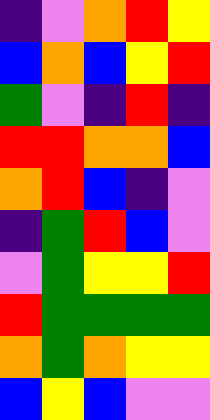[["indigo", "violet", "orange", "red", "yellow"], ["blue", "orange", "blue", "yellow", "red"], ["green", "violet", "indigo", "red", "indigo"], ["red", "red", "orange", "orange", "blue"], ["orange", "red", "blue", "indigo", "violet"], ["indigo", "green", "red", "blue", "violet"], ["violet", "green", "yellow", "yellow", "red"], ["red", "green", "green", "green", "green"], ["orange", "green", "orange", "yellow", "yellow"], ["blue", "yellow", "blue", "violet", "violet"]]